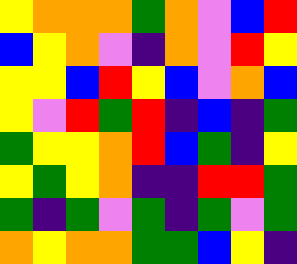[["yellow", "orange", "orange", "orange", "green", "orange", "violet", "blue", "red"], ["blue", "yellow", "orange", "violet", "indigo", "orange", "violet", "red", "yellow"], ["yellow", "yellow", "blue", "red", "yellow", "blue", "violet", "orange", "blue"], ["yellow", "violet", "red", "green", "red", "indigo", "blue", "indigo", "green"], ["green", "yellow", "yellow", "orange", "red", "blue", "green", "indigo", "yellow"], ["yellow", "green", "yellow", "orange", "indigo", "indigo", "red", "red", "green"], ["green", "indigo", "green", "violet", "green", "indigo", "green", "violet", "green"], ["orange", "yellow", "orange", "orange", "green", "green", "blue", "yellow", "indigo"]]